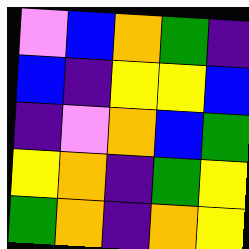[["violet", "blue", "orange", "green", "indigo"], ["blue", "indigo", "yellow", "yellow", "blue"], ["indigo", "violet", "orange", "blue", "green"], ["yellow", "orange", "indigo", "green", "yellow"], ["green", "orange", "indigo", "orange", "yellow"]]